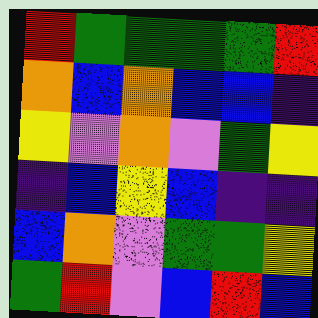[["red", "green", "green", "green", "green", "red"], ["orange", "blue", "orange", "blue", "blue", "indigo"], ["yellow", "violet", "orange", "violet", "green", "yellow"], ["indigo", "blue", "yellow", "blue", "indigo", "indigo"], ["blue", "orange", "violet", "green", "green", "yellow"], ["green", "red", "violet", "blue", "red", "blue"]]